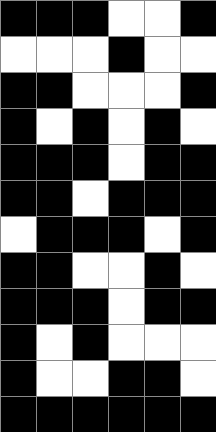[["black", "black", "black", "white", "white", "black"], ["white", "white", "white", "black", "white", "white"], ["black", "black", "white", "white", "white", "black"], ["black", "white", "black", "white", "black", "white"], ["black", "black", "black", "white", "black", "black"], ["black", "black", "white", "black", "black", "black"], ["white", "black", "black", "black", "white", "black"], ["black", "black", "white", "white", "black", "white"], ["black", "black", "black", "white", "black", "black"], ["black", "white", "black", "white", "white", "white"], ["black", "white", "white", "black", "black", "white"], ["black", "black", "black", "black", "black", "black"]]